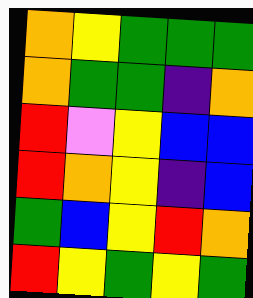[["orange", "yellow", "green", "green", "green"], ["orange", "green", "green", "indigo", "orange"], ["red", "violet", "yellow", "blue", "blue"], ["red", "orange", "yellow", "indigo", "blue"], ["green", "blue", "yellow", "red", "orange"], ["red", "yellow", "green", "yellow", "green"]]